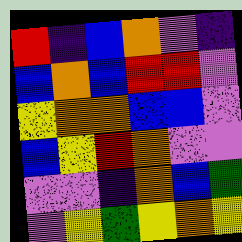[["red", "indigo", "blue", "orange", "violet", "indigo"], ["blue", "orange", "blue", "red", "red", "violet"], ["yellow", "orange", "orange", "blue", "blue", "violet"], ["blue", "yellow", "red", "orange", "violet", "violet"], ["violet", "violet", "indigo", "orange", "blue", "green"], ["violet", "yellow", "green", "yellow", "orange", "yellow"]]